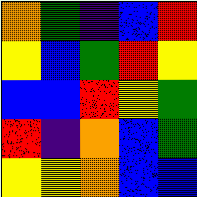[["orange", "green", "indigo", "blue", "red"], ["yellow", "blue", "green", "red", "yellow"], ["blue", "blue", "red", "yellow", "green"], ["red", "indigo", "orange", "blue", "green"], ["yellow", "yellow", "orange", "blue", "blue"]]